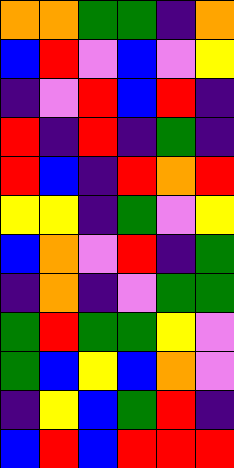[["orange", "orange", "green", "green", "indigo", "orange"], ["blue", "red", "violet", "blue", "violet", "yellow"], ["indigo", "violet", "red", "blue", "red", "indigo"], ["red", "indigo", "red", "indigo", "green", "indigo"], ["red", "blue", "indigo", "red", "orange", "red"], ["yellow", "yellow", "indigo", "green", "violet", "yellow"], ["blue", "orange", "violet", "red", "indigo", "green"], ["indigo", "orange", "indigo", "violet", "green", "green"], ["green", "red", "green", "green", "yellow", "violet"], ["green", "blue", "yellow", "blue", "orange", "violet"], ["indigo", "yellow", "blue", "green", "red", "indigo"], ["blue", "red", "blue", "red", "red", "red"]]